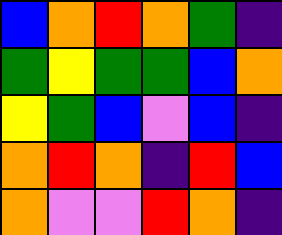[["blue", "orange", "red", "orange", "green", "indigo"], ["green", "yellow", "green", "green", "blue", "orange"], ["yellow", "green", "blue", "violet", "blue", "indigo"], ["orange", "red", "orange", "indigo", "red", "blue"], ["orange", "violet", "violet", "red", "orange", "indigo"]]